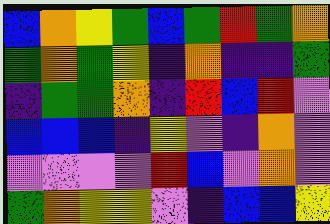[["blue", "orange", "yellow", "green", "blue", "green", "red", "green", "orange"], ["green", "orange", "green", "yellow", "indigo", "orange", "indigo", "indigo", "green"], ["indigo", "green", "green", "orange", "indigo", "red", "blue", "red", "violet"], ["blue", "blue", "blue", "indigo", "yellow", "violet", "indigo", "orange", "violet"], ["violet", "violet", "violet", "violet", "red", "blue", "violet", "orange", "violet"], ["green", "orange", "yellow", "yellow", "violet", "indigo", "blue", "blue", "yellow"]]